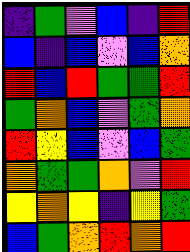[["indigo", "green", "violet", "blue", "indigo", "red"], ["blue", "indigo", "blue", "violet", "blue", "orange"], ["red", "blue", "red", "green", "green", "red"], ["green", "orange", "blue", "violet", "green", "orange"], ["red", "yellow", "blue", "violet", "blue", "green"], ["orange", "green", "green", "orange", "violet", "red"], ["yellow", "orange", "yellow", "indigo", "yellow", "green"], ["blue", "green", "orange", "red", "orange", "red"]]